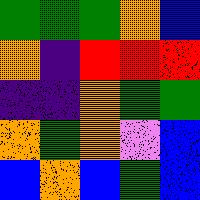[["green", "green", "green", "orange", "blue"], ["orange", "indigo", "red", "red", "red"], ["indigo", "indigo", "orange", "green", "green"], ["orange", "green", "orange", "violet", "blue"], ["blue", "orange", "blue", "green", "blue"]]